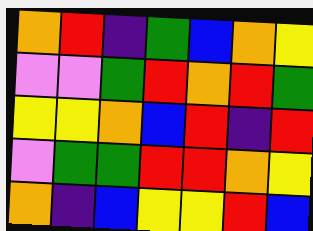[["orange", "red", "indigo", "green", "blue", "orange", "yellow"], ["violet", "violet", "green", "red", "orange", "red", "green"], ["yellow", "yellow", "orange", "blue", "red", "indigo", "red"], ["violet", "green", "green", "red", "red", "orange", "yellow"], ["orange", "indigo", "blue", "yellow", "yellow", "red", "blue"]]